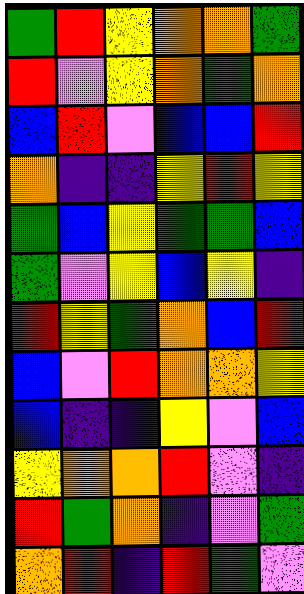[["green", "red", "yellow", "orange", "orange", "green"], ["red", "violet", "yellow", "orange", "green", "orange"], ["blue", "red", "violet", "blue", "blue", "red"], ["orange", "indigo", "indigo", "yellow", "red", "yellow"], ["green", "blue", "yellow", "green", "green", "blue"], ["green", "violet", "yellow", "blue", "yellow", "indigo"], ["red", "yellow", "green", "orange", "blue", "red"], ["blue", "violet", "red", "orange", "orange", "yellow"], ["blue", "indigo", "indigo", "yellow", "violet", "blue"], ["yellow", "orange", "orange", "red", "violet", "indigo"], ["red", "green", "orange", "indigo", "violet", "green"], ["orange", "red", "indigo", "red", "green", "violet"]]